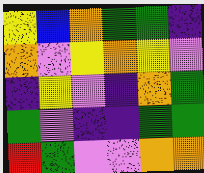[["yellow", "blue", "orange", "green", "green", "indigo"], ["orange", "violet", "yellow", "orange", "yellow", "violet"], ["indigo", "yellow", "violet", "indigo", "orange", "green"], ["green", "violet", "indigo", "indigo", "green", "green"], ["red", "green", "violet", "violet", "orange", "orange"]]